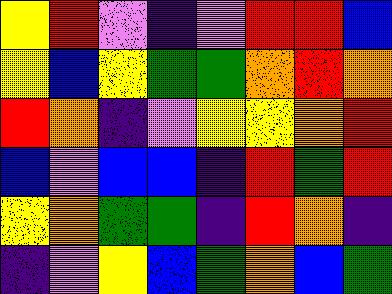[["yellow", "red", "violet", "indigo", "violet", "red", "red", "blue"], ["yellow", "blue", "yellow", "green", "green", "orange", "red", "orange"], ["red", "orange", "indigo", "violet", "yellow", "yellow", "orange", "red"], ["blue", "violet", "blue", "blue", "indigo", "red", "green", "red"], ["yellow", "orange", "green", "green", "indigo", "red", "orange", "indigo"], ["indigo", "violet", "yellow", "blue", "green", "orange", "blue", "green"]]